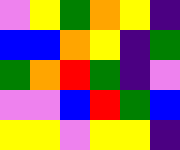[["violet", "yellow", "green", "orange", "yellow", "indigo"], ["blue", "blue", "orange", "yellow", "indigo", "green"], ["green", "orange", "red", "green", "indigo", "violet"], ["violet", "violet", "blue", "red", "green", "blue"], ["yellow", "yellow", "violet", "yellow", "yellow", "indigo"]]